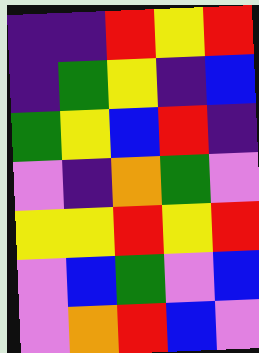[["indigo", "indigo", "red", "yellow", "red"], ["indigo", "green", "yellow", "indigo", "blue"], ["green", "yellow", "blue", "red", "indigo"], ["violet", "indigo", "orange", "green", "violet"], ["yellow", "yellow", "red", "yellow", "red"], ["violet", "blue", "green", "violet", "blue"], ["violet", "orange", "red", "blue", "violet"]]